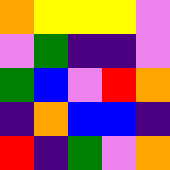[["orange", "yellow", "yellow", "yellow", "violet"], ["violet", "green", "indigo", "indigo", "violet"], ["green", "blue", "violet", "red", "orange"], ["indigo", "orange", "blue", "blue", "indigo"], ["red", "indigo", "green", "violet", "orange"]]